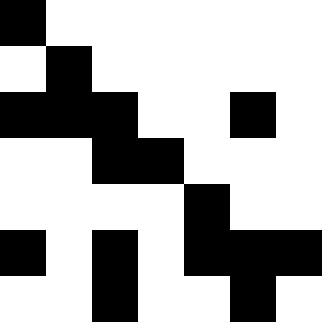[["black", "white", "white", "white", "white", "white", "white"], ["white", "black", "white", "white", "white", "white", "white"], ["black", "black", "black", "white", "white", "black", "white"], ["white", "white", "black", "black", "white", "white", "white"], ["white", "white", "white", "white", "black", "white", "white"], ["black", "white", "black", "white", "black", "black", "black"], ["white", "white", "black", "white", "white", "black", "white"]]